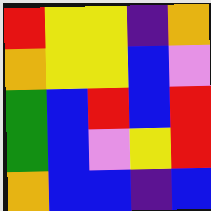[["red", "yellow", "yellow", "indigo", "orange"], ["orange", "yellow", "yellow", "blue", "violet"], ["green", "blue", "red", "blue", "red"], ["green", "blue", "violet", "yellow", "red"], ["orange", "blue", "blue", "indigo", "blue"]]